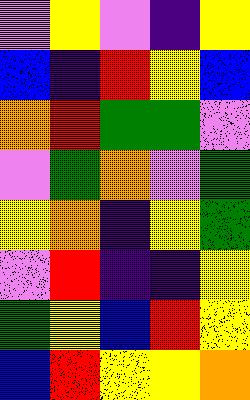[["violet", "yellow", "violet", "indigo", "yellow"], ["blue", "indigo", "red", "yellow", "blue"], ["orange", "red", "green", "green", "violet"], ["violet", "green", "orange", "violet", "green"], ["yellow", "orange", "indigo", "yellow", "green"], ["violet", "red", "indigo", "indigo", "yellow"], ["green", "yellow", "blue", "red", "yellow"], ["blue", "red", "yellow", "yellow", "orange"]]